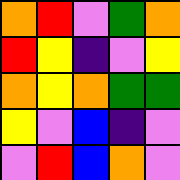[["orange", "red", "violet", "green", "orange"], ["red", "yellow", "indigo", "violet", "yellow"], ["orange", "yellow", "orange", "green", "green"], ["yellow", "violet", "blue", "indigo", "violet"], ["violet", "red", "blue", "orange", "violet"]]